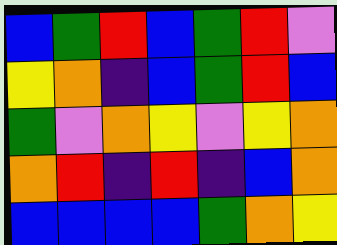[["blue", "green", "red", "blue", "green", "red", "violet"], ["yellow", "orange", "indigo", "blue", "green", "red", "blue"], ["green", "violet", "orange", "yellow", "violet", "yellow", "orange"], ["orange", "red", "indigo", "red", "indigo", "blue", "orange"], ["blue", "blue", "blue", "blue", "green", "orange", "yellow"]]